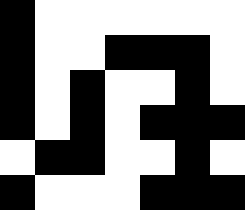[["black", "white", "white", "white", "white", "white", "white"], ["black", "white", "white", "black", "black", "black", "white"], ["black", "white", "black", "white", "white", "black", "white"], ["black", "white", "black", "white", "black", "black", "black"], ["white", "black", "black", "white", "white", "black", "white"], ["black", "white", "white", "white", "black", "black", "black"]]